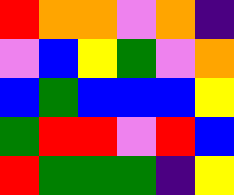[["red", "orange", "orange", "violet", "orange", "indigo"], ["violet", "blue", "yellow", "green", "violet", "orange"], ["blue", "green", "blue", "blue", "blue", "yellow"], ["green", "red", "red", "violet", "red", "blue"], ["red", "green", "green", "green", "indigo", "yellow"]]